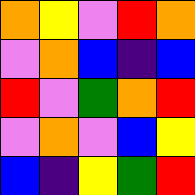[["orange", "yellow", "violet", "red", "orange"], ["violet", "orange", "blue", "indigo", "blue"], ["red", "violet", "green", "orange", "red"], ["violet", "orange", "violet", "blue", "yellow"], ["blue", "indigo", "yellow", "green", "red"]]